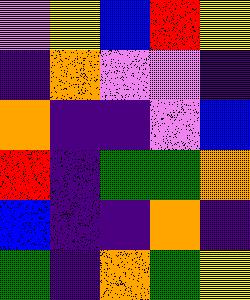[["violet", "yellow", "blue", "red", "yellow"], ["indigo", "orange", "violet", "violet", "indigo"], ["orange", "indigo", "indigo", "violet", "blue"], ["red", "indigo", "green", "green", "orange"], ["blue", "indigo", "indigo", "orange", "indigo"], ["green", "indigo", "orange", "green", "yellow"]]